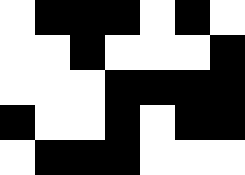[["white", "black", "black", "black", "white", "black", "white"], ["white", "white", "black", "white", "white", "white", "black"], ["white", "white", "white", "black", "black", "black", "black"], ["black", "white", "white", "black", "white", "black", "black"], ["white", "black", "black", "black", "white", "white", "white"]]